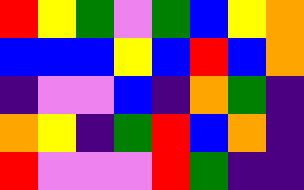[["red", "yellow", "green", "violet", "green", "blue", "yellow", "orange"], ["blue", "blue", "blue", "yellow", "blue", "red", "blue", "orange"], ["indigo", "violet", "violet", "blue", "indigo", "orange", "green", "indigo"], ["orange", "yellow", "indigo", "green", "red", "blue", "orange", "indigo"], ["red", "violet", "violet", "violet", "red", "green", "indigo", "indigo"]]